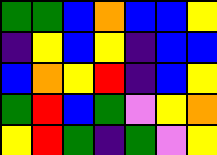[["green", "green", "blue", "orange", "blue", "blue", "yellow"], ["indigo", "yellow", "blue", "yellow", "indigo", "blue", "blue"], ["blue", "orange", "yellow", "red", "indigo", "blue", "yellow"], ["green", "red", "blue", "green", "violet", "yellow", "orange"], ["yellow", "red", "green", "indigo", "green", "violet", "yellow"]]